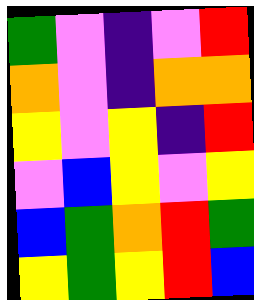[["green", "violet", "indigo", "violet", "red"], ["orange", "violet", "indigo", "orange", "orange"], ["yellow", "violet", "yellow", "indigo", "red"], ["violet", "blue", "yellow", "violet", "yellow"], ["blue", "green", "orange", "red", "green"], ["yellow", "green", "yellow", "red", "blue"]]